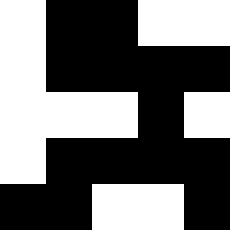[["white", "black", "black", "white", "white"], ["white", "black", "black", "black", "black"], ["white", "white", "white", "black", "white"], ["white", "black", "black", "black", "black"], ["black", "black", "white", "white", "black"]]